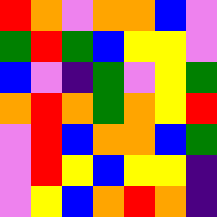[["red", "orange", "violet", "orange", "orange", "blue", "violet"], ["green", "red", "green", "blue", "yellow", "yellow", "violet"], ["blue", "violet", "indigo", "green", "violet", "yellow", "green"], ["orange", "red", "orange", "green", "orange", "yellow", "red"], ["violet", "red", "blue", "orange", "orange", "blue", "green"], ["violet", "red", "yellow", "blue", "yellow", "yellow", "indigo"], ["violet", "yellow", "blue", "orange", "red", "orange", "indigo"]]